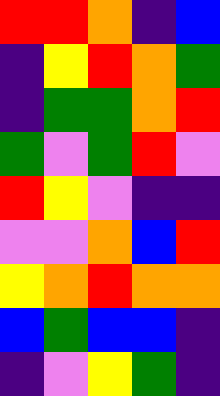[["red", "red", "orange", "indigo", "blue"], ["indigo", "yellow", "red", "orange", "green"], ["indigo", "green", "green", "orange", "red"], ["green", "violet", "green", "red", "violet"], ["red", "yellow", "violet", "indigo", "indigo"], ["violet", "violet", "orange", "blue", "red"], ["yellow", "orange", "red", "orange", "orange"], ["blue", "green", "blue", "blue", "indigo"], ["indigo", "violet", "yellow", "green", "indigo"]]